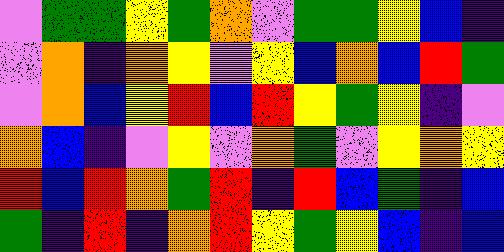[["violet", "green", "green", "yellow", "green", "orange", "violet", "green", "green", "yellow", "blue", "indigo"], ["violet", "orange", "indigo", "orange", "yellow", "violet", "yellow", "blue", "orange", "blue", "red", "green"], ["violet", "orange", "blue", "yellow", "red", "blue", "red", "yellow", "green", "yellow", "indigo", "violet"], ["orange", "blue", "indigo", "violet", "yellow", "violet", "orange", "green", "violet", "yellow", "orange", "yellow"], ["red", "blue", "red", "orange", "green", "red", "indigo", "red", "blue", "green", "indigo", "blue"], ["green", "indigo", "red", "indigo", "orange", "red", "yellow", "green", "yellow", "blue", "indigo", "blue"]]